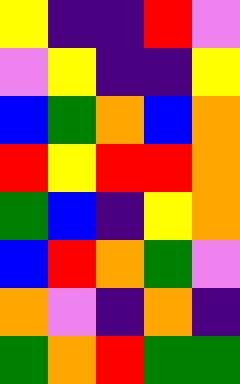[["yellow", "indigo", "indigo", "red", "violet"], ["violet", "yellow", "indigo", "indigo", "yellow"], ["blue", "green", "orange", "blue", "orange"], ["red", "yellow", "red", "red", "orange"], ["green", "blue", "indigo", "yellow", "orange"], ["blue", "red", "orange", "green", "violet"], ["orange", "violet", "indigo", "orange", "indigo"], ["green", "orange", "red", "green", "green"]]